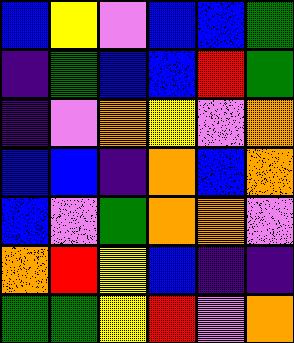[["blue", "yellow", "violet", "blue", "blue", "green"], ["indigo", "green", "blue", "blue", "red", "green"], ["indigo", "violet", "orange", "yellow", "violet", "orange"], ["blue", "blue", "indigo", "orange", "blue", "orange"], ["blue", "violet", "green", "orange", "orange", "violet"], ["orange", "red", "yellow", "blue", "indigo", "indigo"], ["green", "green", "yellow", "red", "violet", "orange"]]